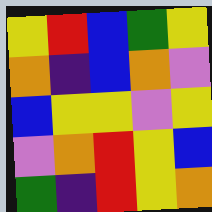[["yellow", "red", "blue", "green", "yellow"], ["orange", "indigo", "blue", "orange", "violet"], ["blue", "yellow", "yellow", "violet", "yellow"], ["violet", "orange", "red", "yellow", "blue"], ["green", "indigo", "red", "yellow", "orange"]]